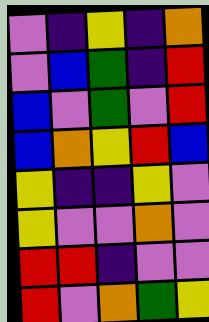[["violet", "indigo", "yellow", "indigo", "orange"], ["violet", "blue", "green", "indigo", "red"], ["blue", "violet", "green", "violet", "red"], ["blue", "orange", "yellow", "red", "blue"], ["yellow", "indigo", "indigo", "yellow", "violet"], ["yellow", "violet", "violet", "orange", "violet"], ["red", "red", "indigo", "violet", "violet"], ["red", "violet", "orange", "green", "yellow"]]